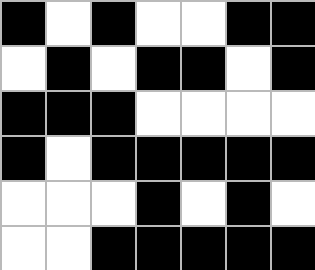[["black", "white", "black", "white", "white", "black", "black"], ["white", "black", "white", "black", "black", "white", "black"], ["black", "black", "black", "white", "white", "white", "white"], ["black", "white", "black", "black", "black", "black", "black"], ["white", "white", "white", "black", "white", "black", "white"], ["white", "white", "black", "black", "black", "black", "black"]]